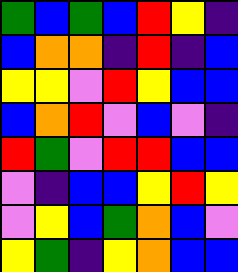[["green", "blue", "green", "blue", "red", "yellow", "indigo"], ["blue", "orange", "orange", "indigo", "red", "indigo", "blue"], ["yellow", "yellow", "violet", "red", "yellow", "blue", "blue"], ["blue", "orange", "red", "violet", "blue", "violet", "indigo"], ["red", "green", "violet", "red", "red", "blue", "blue"], ["violet", "indigo", "blue", "blue", "yellow", "red", "yellow"], ["violet", "yellow", "blue", "green", "orange", "blue", "violet"], ["yellow", "green", "indigo", "yellow", "orange", "blue", "blue"]]